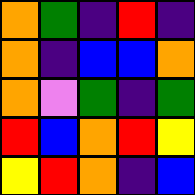[["orange", "green", "indigo", "red", "indigo"], ["orange", "indigo", "blue", "blue", "orange"], ["orange", "violet", "green", "indigo", "green"], ["red", "blue", "orange", "red", "yellow"], ["yellow", "red", "orange", "indigo", "blue"]]